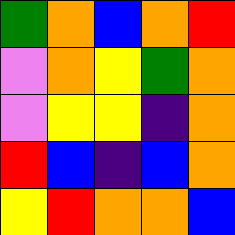[["green", "orange", "blue", "orange", "red"], ["violet", "orange", "yellow", "green", "orange"], ["violet", "yellow", "yellow", "indigo", "orange"], ["red", "blue", "indigo", "blue", "orange"], ["yellow", "red", "orange", "orange", "blue"]]